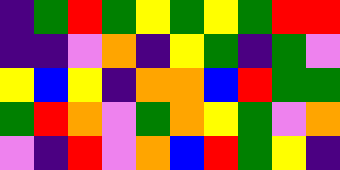[["indigo", "green", "red", "green", "yellow", "green", "yellow", "green", "red", "red"], ["indigo", "indigo", "violet", "orange", "indigo", "yellow", "green", "indigo", "green", "violet"], ["yellow", "blue", "yellow", "indigo", "orange", "orange", "blue", "red", "green", "green"], ["green", "red", "orange", "violet", "green", "orange", "yellow", "green", "violet", "orange"], ["violet", "indigo", "red", "violet", "orange", "blue", "red", "green", "yellow", "indigo"]]